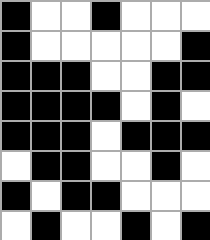[["black", "white", "white", "black", "white", "white", "white"], ["black", "white", "white", "white", "white", "white", "black"], ["black", "black", "black", "white", "white", "black", "black"], ["black", "black", "black", "black", "white", "black", "white"], ["black", "black", "black", "white", "black", "black", "black"], ["white", "black", "black", "white", "white", "black", "white"], ["black", "white", "black", "black", "white", "white", "white"], ["white", "black", "white", "white", "black", "white", "black"]]